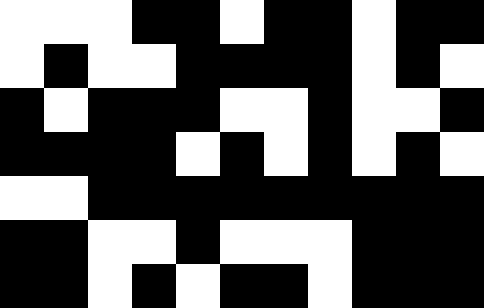[["white", "white", "white", "black", "black", "white", "black", "black", "white", "black", "black"], ["white", "black", "white", "white", "black", "black", "black", "black", "white", "black", "white"], ["black", "white", "black", "black", "black", "white", "white", "black", "white", "white", "black"], ["black", "black", "black", "black", "white", "black", "white", "black", "white", "black", "white"], ["white", "white", "black", "black", "black", "black", "black", "black", "black", "black", "black"], ["black", "black", "white", "white", "black", "white", "white", "white", "black", "black", "black"], ["black", "black", "white", "black", "white", "black", "black", "white", "black", "black", "black"]]